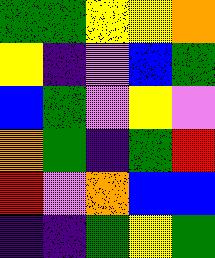[["green", "green", "yellow", "yellow", "orange"], ["yellow", "indigo", "violet", "blue", "green"], ["blue", "green", "violet", "yellow", "violet"], ["orange", "green", "indigo", "green", "red"], ["red", "violet", "orange", "blue", "blue"], ["indigo", "indigo", "green", "yellow", "green"]]